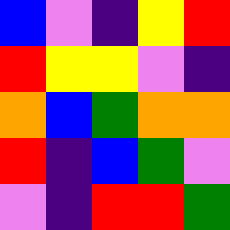[["blue", "violet", "indigo", "yellow", "red"], ["red", "yellow", "yellow", "violet", "indigo"], ["orange", "blue", "green", "orange", "orange"], ["red", "indigo", "blue", "green", "violet"], ["violet", "indigo", "red", "red", "green"]]